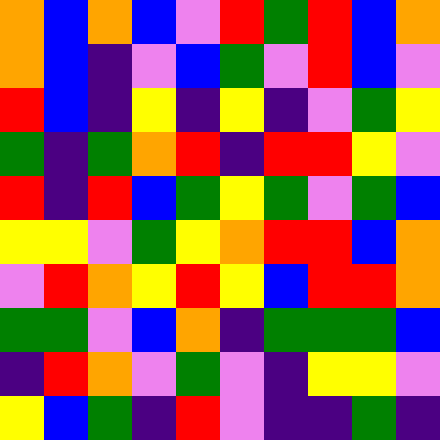[["orange", "blue", "orange", "blue", "violet", "red", "green", "red", "blue", "orange"], ["orange", "blue", "indigo", "violet", "blue", "green", "violet", "red", "blue", "violet"], ["red", "blue", "indigo", "yellow", "indigo", "yellow", "indigo", "violet", "green", "yellow"], ["green", "indigo", "green", "orange", "red", "indigo", "red", "red", "yellow", "violet"], ["red", "indigo", "red", "blue", "green", "yellow", "green", "violet", "green", "blue"], ["yellow", "yellow", "violet", "green", "yellow", "orange", "red", "red", "blue", "orange"], ["violet", "red", "orange", "yellow", "red", "yellow", "blue", "red", "red", "orange"], ["green", "green", "violet", "blue", "orange", "indigo", "green", "green", "green", "blue"], ["indigo", "red", "orange", "violet", "green", "violet", "indigo", "yellow", "yellow", "violet"], ["yellow", "blue", "green", "indigo", "red", "violet", "indigo", "indigo", "green", "indigo"]]